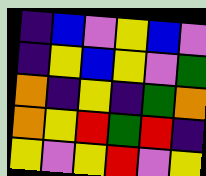[["indigo", "blue", "violet", "yellow", "blue", "violet"], ["indigo", "yellow", "blue", "yellow", "violet", "green"], ["orange", "indigo", "yellow", "indigo", "green", "orange"], ["orange", "yellow", "red", "green", "red", "indigo"], ["yellow", "violet", "yellow", "red", "violet", "yellow"]]